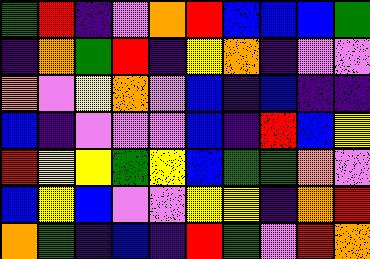[["green", "red", "indigo", "violet", "orange", "red", "blue", "blue", "blue", "green"], ["indigo", "orange", "green", "red", "indigo", "yellow", "orange", "indigo", "violet", "violet"], ["orange", "violet", "yellow", "orange", "violet", "blue", "indigo", "blue", "indigo", "indigo"], ["blue", "indigo", "violet", "violet", "violet", "blue", "indigo", "red", "blue", "yellow"], ["red", "yellow", "yellow", "green", "yellow", "blue", "green", "green", "orange", "violet"], ["blue", "yellow", "blue", "violet", "violet", "yellow", "yellow", "indigo", "orange", "red"], ["orange", "green", "indigo", "blue", "indigo", "red", "green", "violet", "red", "orange"]]